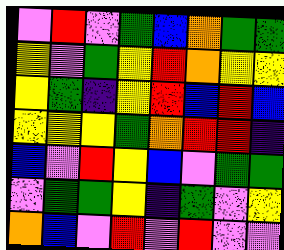[["violet", "red", "violet", "green", "blue", "orange", "green", "green"], ["yellow", "violet", "green", "yellow", "red", "orange", "yellow", "yellow"], ["yellow", "green", "indigo", "yellow", "red", "blue", "red", "blue"], ["yellow", "yellow", "yellow", "green", "orange", "red", "red", "indigo"], ["blue", "violet", "red", "yellow", "blue", "violet", "green", "green"], ["violet", "green", "green", "yellow", "indigo", "green", "violet", "yellow"], ["orange", "blue", "violet", "red", "violet", "red", "violet", "violet"]]